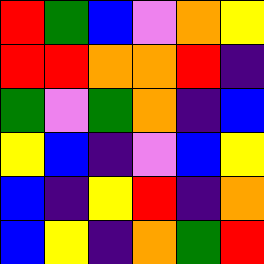[["red", "green", "blue", "violet", "orange", "yellow"], ["red", "red", "orange", "orange", "red", "indigo"], ["green", "violet", "green", "orange", "indigo", "blue"], ["yellow", "blue", "indigo", "violet", "blue", "yellow"], ["blue", "indigo", "yellow", "red", "indigo", "orange"], ["blue", "yellow", "indigo", "orange", "green", "red"]]